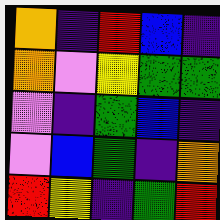[["orange", "indigo", "red", "blue", "indigo"], ["orange", "violet", "yellow", "green", "green"], ["violet", "indigo", "green", "blue", "indigo"], ["violet", "blue", "green", "indigo", "orange"], ["red", "yellow", "indigo", "green", "red"]]